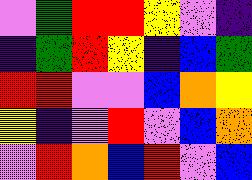[["violet", "green", "red", "red", "yellow", "violet", "indigo"], ["indigo", "green", "red", "yellow", "indigo", "blue", "green"], ["red", "red", "violet", "violet", "blue", "orange", "yellow"], ["yellow", "indigo", "violet", "red", "violet", "blue", "orange"], ["violet", "red", "orange", "blue", "red", "violet", "blue"]]